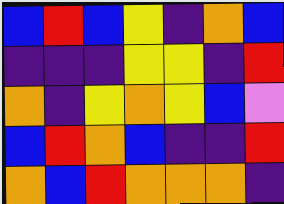[["blue", "red", "blue", "yellow", "indigo", "orange", "blue"], ["indigo", "indigo", "indigo", "yellow", "yellow", "indigo", "red"], ["orange", "indigo", "yellow", "orange", "yellow", "blue", "violet"], ["blue", "red", "orange", "blue", "indigo", "indigo", "red"], ["orange", "blue", "red", "orange", "orange", "orange", "indigo"]]